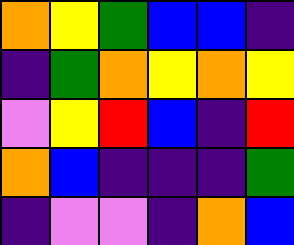[["orange", "yellow", "green", "blue", "blue", "indigo"], ["indigo", "green", "orange", "yellow", "orange", "yellow"], ["violet", "yellow", "red", "blue", "indigo", "red"], ["orange", "blue", "indigo", "indigo", "indigo", "green"], ["indigo", "violet", "violet", "indigo", "orange", "blue"]]